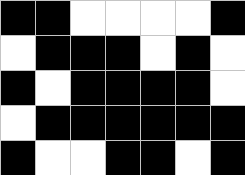[["black", "black", "white", "white", "white", "white", "black"], ["white", "black", "black", "black", "white", "black", "white"], ["black", "white", "black", "black", "black", "black", "white"], ["white", "black", "black", "black", "black", "black", "black"], ["black", "white", "white", "black", "black", "white", "black"]]